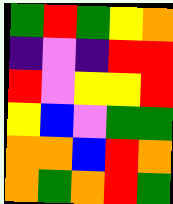[["green", "red", "green", "yellow", "orange"], ["indigo", "violet", "indigo", "red", "red"], ["red", "violet", "yellow", "yellow", "red"], ["yellow", "blue", "violet", "green", "green"], ["orange", "orange", "blue", "red", "orange"], ["orange", "green", "orange", "red", "green"]]